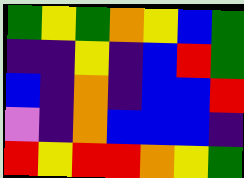[["green", "yellow", "green", "orange", "yellow", "blue", "green"], ["indigo", "indigo", "yellow", "indigo", "blue", "red", "green"], ["blue", "indigo", "orange", "indigo", "blue", "blue", "red"], ["violet", "indigo", "orange", "blue", "blue", "blue", "indigo"], ["red", "yellow", "red", "red", "orange", "yellow", "green"]]